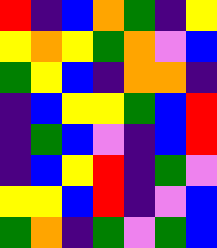[["red", "indigo", "blue", "orange", "green", "indigo", "yellow"], ["yellow", "orange", "yellow", "green", "orange", "violet", "blue"], ["green", "yellow", "blue", "indigo", "orange", "orange", "indigo"], ["indigo", "blue", "yellow", "yellow", "green", "blue", "red"], ["indigo", "green", "blue", "violet", "indigo", "blue", "red"], ["indigo", "blue", "yellow", "red", "indigo", "green", "violet"], ["yellow", "yellow", "blue", "red", "indigo", "violet", "blue"], ["green", "orange", "indigo", "green", "violet", "green", "blue"]]